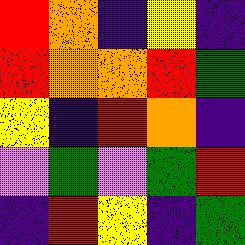[["red", "orange", "indigo", "yellow", "indigo"], ["red", "orange", "orange", "red", "green"], ["yellow", "indigo", "red", "orange", "indigo"], ["violet", "green", "violet", "green", "red"], ["indigo", "red", "yellow", "indigo", "green"]]